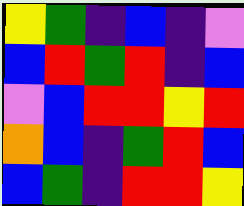[["yellow", "green", "indigo", "blue", "indigo", "violet"], ["blue", "red", "green", "red", "indigo", "blue"], ["violet", "blue", "red", "red", "yellow", "red"], ["orange", "blue", "indigo", "green", "red", "blue"], ["blue", "green", "indigo", "red", "red", "yellow"]]